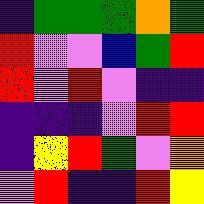[["indigo", "green", "green", "green", "orange", "green"], ["red", "violet", "violet", "blue", "green", "red"], ["red", "violet", "red", "violet", "indigo", "indigo"], ["indigo", "indigo", "indigo", "violet", "red", "red"], ["indigo", "yellow", "red", "green", "violet", "orange"], ["violet", "red", "indigo", "indigo", "red", "yellow"]]